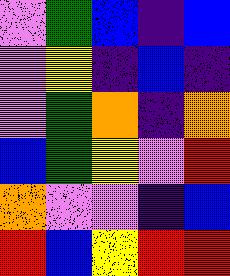[["violet", "green", "blue", "indigo", "blue"], ["violet", "yellow", "indigo", "blue", "indigo"], ["violet", "green", "orange", "indigo", "orange"], ["blue", "green", "yellow", "violet", "red"], ["orange", "violet", "violet", "indigo", "blue"], ["red", "blue", "yellow", "red", "red"]]